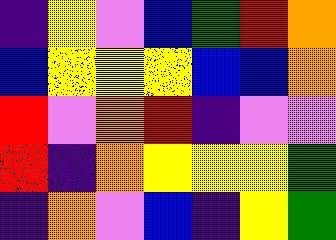[["indigo", "yellow", "violet", "blue", "green", "red", "orange"], ["blue", "yellow", "yellow", "yellow", "blue", "blue", "orange"], ["red", "violet", "orange", "red", "indigo", "violet", "violet"], ["red", "indigo", "orange", "yellow", "yellow", "yellow", "green"], ["indigo", "orange", "violet", "blue", "indigo", "yellow", "green"]]